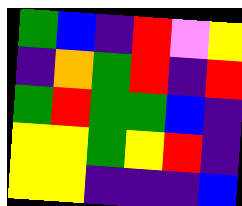[["green", "blue", "indigo", "red", "violet", "yellow"], ["indigo", "orange", "green", "red", "indigo", "red"], ["green", "red", "green", "green", "blue", "indigo"], ["yellow", "yellow", "green", "yellow", "red", "indigo"], ["yellow", "yellow", "indigo", "indigo", "indigo", "blue"]]